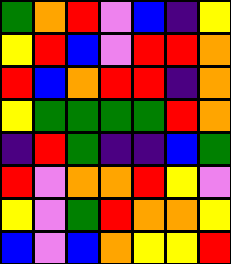[["green", "orange", "red", "violet", "blue", "indigo", "yellow"], ["yellow", "red", "blue", "violet", "red", "red", "orange"], ["red", "blue", "orange", "red", "red", "indigo", "orange"], ["yellow", "green", "green", "green", "green", "red", "orange"], ["indigo", "red", "green", "indigo", "indigo", "blue", "green"], ["red", "violet", "orange", "orange", "red", "yellow", "violet"], ["yellow", "violet", "green", "red", "orange", "orange", "yellow"], ["blue", "violet", "blue", "orange", "yellow", "yellow", "red"]]